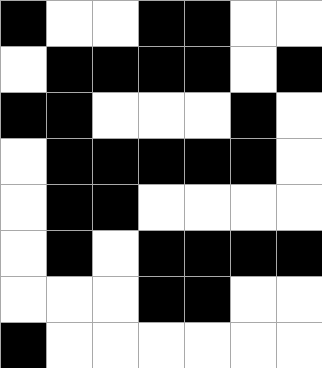[["black", "white", "white", "black", "black", "white", "white"], ["white", "black", "black", "black", "black", "white", "black"], ["black", "black", "white", "white", "white", "black", "white"], ["white", "black", "black", "black", "black", "black", "white"], ["white", "black", "black", "white", "white", "white", "white"], ["white", "black", "white", "black", "black", "black", "black"], ["white", "white", "white", "black", "black", "white", "white"], ["black", "white", "white", "white", "white", "white", "white"]]